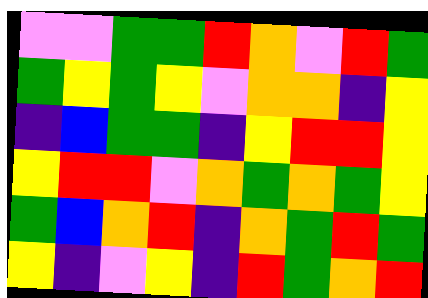[["violet", "violet", "green", "green", "red", "orange", "violet", "red", "green"], ["green", "yellow", "green", "yellow", "violet", "orange", "orange", "indigo", "yellow"], ["indigo", "blue", "green", "green", "indigo", "yellow", "red", "red", "yellow"], ["yellow", "red", "red", "violet", "orange", "green", "orange", "green", "yellow"], ["green", "blue", "orange", "red", "indigo", "orange", "green", "red", "green"], ["yellow", "indigo", "violet", "yellow", "indigo", "red", "green", "orange", "red"]]